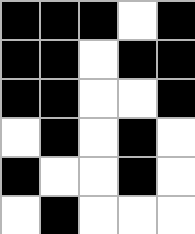[["black", "black", "black", "white", "black"], ["black", "black", "white", "black", "black"], ["black", "black", "white", "white", "black"], ["white", "black", "white", "black", "white"], ["black", "white", "white", "black", "white"], ["white", "black", "white", "white", "white"]]